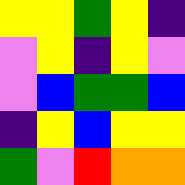[["yellow", "yellow", "green", "yellow", "indigo"], ["violet", "yellow", "indigo", "yellow", "violet"], ["violet", "blue", "green", "green", "blue"], ["indigo", "yellow", "blue", "yellow", "yellow"], ["green", "violet", "red", "orange", "orange"]]